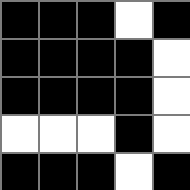[["black", "black", "black", "white", "black"], ["black", "black", "black", "black", "white"], ["black", "black", "black", "black", "white"], ["white", "white", "white", "black", "white"], ["black", "black", "black", "white", "black"]]